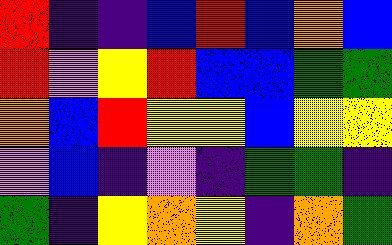[["red", "indigo", "indigo", "blue", "red", "blue", "orange", "blue"], ["red", "violet", "yellow", "red", "blue", "blue", "green", "green"], ["orange", "blue", "red", "yellow", "yellow", "blue", "yellow", "yellow"], ["violet", "blue", "indigo", "violet", "indigo", "green", "green", "indigo"], ["green", "indigo", "yellow", "orange", "yellow", "indigo", "orange", "green"]]